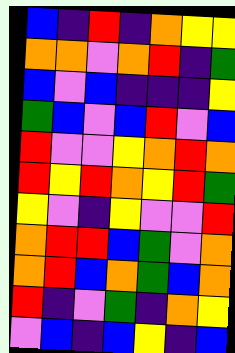[["blue", "indigo", "red", "indigo", "orange", "yellow", "yellow"], ["orange", "orange", "violet", "orange", "red", "indigo", "green"], ["blue", "violet", "blue", "indigo", "indigo", "indigo", "yellow"], ["green", "blue", "violet", "blue", "red", "violet", "blue"], ["red", "violet", "violet", "yellow", "orange", "red", "orange"], ["red", "yellow", "red", "orange", "yellow", "red", "green"], ["yellow", "violet", "indigo", "yellow", "violet", "violet", "red"], ["orange", "red", "red", "blue", "green", "violet", "orange"], ["orange", "red", "blue", "orange", "green", "blue", "orange"], ["red", "indigo", "violet", "green", "indigo", "orange", "yellow"], ["violet", "blue", "indigo", "blue", "yellow", "indigo", "blue"]]